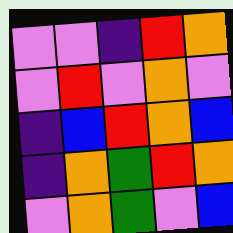[["violet", "violet", "indigo", "red", "orange"], ["violet", "red", "violet", "orange", "violet"], ["indigo", "blue", "red", "orange", "blue"], ["indigo", "orange", "green", "red", "orange"], ["violet", "orange", "green", "violet", "blue"]]